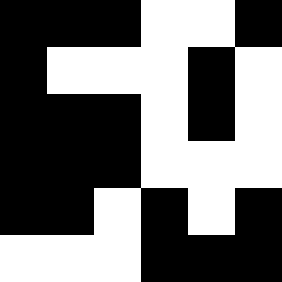[["black", "black", "black", "white", "white", "black"], ["black", "white", "white", "white", "black", "white"], ["black", "black", "black", "white", "black", "white"], ["black", "black", "black", "white", "white", "white"], ["black", "black", "white", "black", "white", "black"], ["white", "white", "white", "black", "black", "black"]]